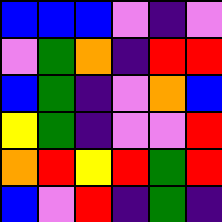[["blue", "blue", "blue", "violet", "indigo", "violet"], ["violet", "green", "orange", "indigo", "red", "red"], ["blue", "green", "indigo", "violet", "orange", "blue"], ["yellow", "green", "indigo", "violet", "violet", "red"], ["orange", "red", "yellow", "red", "green", "red"], ["blue", "violet", "red", "indigo", "green", "indigo"]]